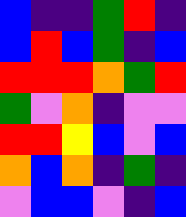[["blue", "indigo", "indigo", "green", "red", "indigo"], ["blue", "red", "blue", "green", "indigo", "blue"], ["red", "red", "red", "orange", "green", "red"], ["green", "violet", "orange", "indigo", "violet", "violet"], ["red", "red", "yellow", "blue", "violet", "blue"], ["orange", "blue", "orange", "indigo", "green", "indigo"], ["violet", "blue", "blue", "violet", "indigo", "blue"]]